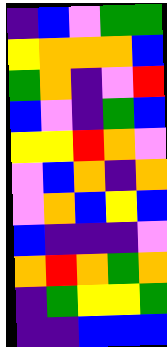[["indigo", "blue", "violet", "green", "green"], ["yellow", "orange", "orange", "orange", "blue"], ["green", "orange", "indigo", "violet", "red"], ["blue", "violet", "indigo", "green", "blue"], ["yellow", "yellow", "red", "orange", "violet"], ["violet", "blue", "orange", "indigo", "orange"], ["violet", "orange", "blue", "yellow", "blue"], ["blue", "indigo", "indigo", "indigo", "violet"], ["orange", "red", "orange", "green", "orange"], ["indigo", "green", "yellow", "yellow", "green"], ["indigo", "indigo", "blue", "blue", "blue"]]